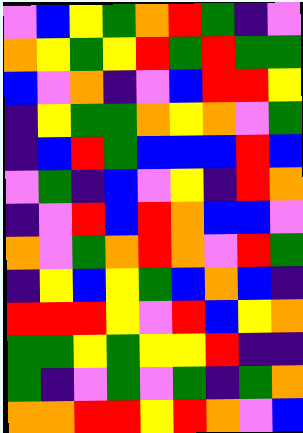[["violet", "blue", "yellow", "green", "orange", "red", "green", "indigo", "violet"], ["orange", "yellow", "green", "yellow", "red", "green", "red", "green", "green"], ["blue", "violet", "orange", "indigo", "violet", "blue", "red", "red", "yellow"], ["indigo", "yellow", "green", "green", "orange", "yellow", "orange", "violet", "green"], ["indigo", "blue", "red", "green", "blue", "blue", "blue", "red", "blue"], ["violet", "green", "indigo", "blue", "violet", "yellow", "indigo", "red", "orange"], ["indigo", "violet", "red", "blue", "red", "orange", "blue", "blue", "violet"], ["orange", "violet", "green", "orange", "red", "orange", "violet", "red", "green"], ["indigo", "yellow", "blue", "yellow", "green", "blue", "orange", "blue", "indigo"], ["red", "red", "red", "yellow", "violet", "red", "blue", "yellow", "orange"], ["green", "green", "yellow", "green", "yellow", "yellow", "red", "indigo", "indigo"], ["green", "indigo", "violet", "green", "violet", "green", "indigo", "green", "orange"], ["orange", "orange", "red", "red", "yellow", "red", "orange", "violet", "blue"]]